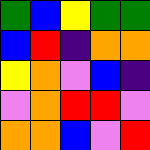[["green", "blue", "yellow", "green", "green"], ["blue", "red", "indigo", "orange", "orange"], ["yellow", "orange", "violet", "blue", "indigo"], ["violet", "orange", "red", "red", "violet"], ["orange", "orange", "blue", "violet", "red"]]